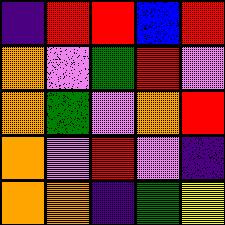[["indigo", "red", "red", "blue", "red"], ["orange", "violet", "green", "red", "violet"], ["orange", "green", "violet", "orange", "red"], ["orange", "violet", "red", "violet", "indigo"], ["orange", "orange", "indigo", "green", "yellow"]]